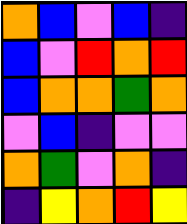[["orange", "blue", "violet", "blue", "indigo"], ["blue", "violet", "red", "orange", "red"], ["blue", "orange", "orange", "green", "orange"], ["violet", "blue", "indigo", "violet", "violet"], ["orange", "green", "violet", "orange", "indigo"], ["indigo", "yellow", "orange", "red", "yellow"]]